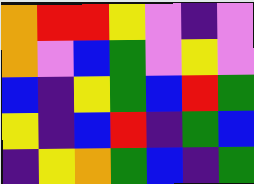[["orange", "red", "red", "yellow", "violet", "indigo", "violet"], ["orange", "violet", "blue", "green", "violet", "yellow", "violet"], ["blue", "indigo", "yellow", "green", "blue", "red", "green"], ["yellow", "indigo", "blue", "red", "indigo", "green", "blue"], ["indigo", "yellow", "orange", "green", "blue", "indigo", "green"]]